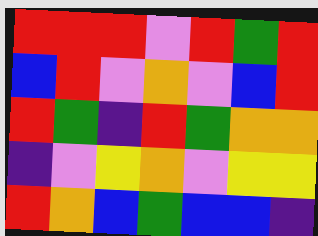[["red", "red", "red", "violet", "red", "green", "red"], ["blue", "red", "violet", "orange", "violet", "blue", "red"], ["red", "green", "indigo", "red", "green", "orange", "orange"], ["indigo", "violet", "yellow", "orange", "violet", "yellow", "yellow"], ["red", "orange", "blue", "green", "blue", "blue", "indigo"]]